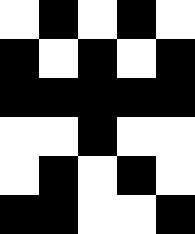[["white", "black", "white", "black", "white"], ["black", "white", "black", "white", "black"], ["black", "black", "black", "black", "black"], ["white", "white", "black", "white", "white"], ["white", "black", "white", "black", "white"], ["black", "black", "white", "white", "black"]]